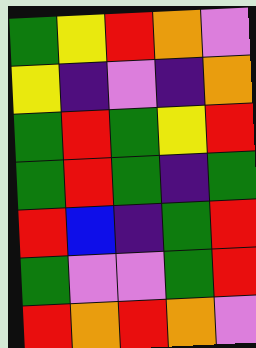[["green", "yellow", "red", "orange", "violet"], ["yellow", "indigo", "violet", "indigo", "orange"], ["green", "red", "green", "yellow", "red"], ["green", "red", "green", "indigo", "green"], ["red", "blue", "indigo", "green", "red"], ["green", "violet", "violet", "green", "red"], ["red", "orange", "red", "orange", "violet"]]